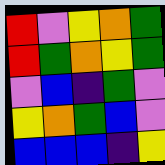[["red", "violet", "yellow", "orange", "green"], ["red", "green", "orange", "yellow", "green"], ["violet", "blue", "indigo", "green", "violet"], ["yellow", "orange", "green", "blue", "violet"], ["blue", "blue", "blue", "indigo", "yellow"]]